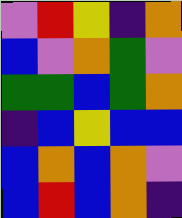[["violet", "red", "yellow", "indigo", "orange"], ["blue", "violet", "orange", "green", "violet"], ["green", "green", "blue", "green", "orange"], ["indigo", "blue", "yellow", "blue", "blue"], ["blue", "orange", "blue", "orange", "violet"], ["blue", "red", "blue", "orange", "indigo"]]